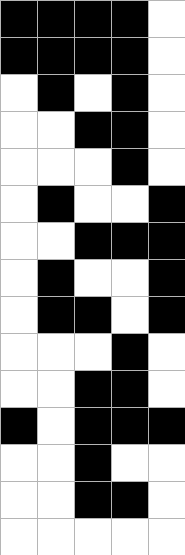[["black", "black", "black", "black", "white"], ["black", "black", "black", "black", "white"], ["white", "black", "white", "black", "white"], ["white", "white", "black", "black", "white"], ["white", "white", "white", "black", "white"], ["white", "black", "white", "white", "black"], ["white", "white", "black", "black", "black"], ["white", "black", "white", "white", "black"], ["white", "black", "black", "white", "black"], ["white", "white", "white", "black", "white"], ["white", "white", "black", "black", "white"], ["black", "white", "black", "black", "black"], ["white", "white", "black", "white", "white"], ["white", "white", "black", "black", "white"], ["white", "white", "white", "white", "white"]]